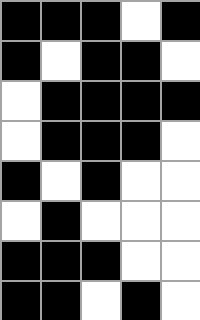[["black", "black", "black", "white", "black"], ["black", "white", "black", "black", "white"], ["white", "black", "black", "black", "black"], ["white", "black", "black", "black", "white"], ["black", "white", "black", "white", "white"], ["white", "black", "white", "white", "white"], ["black", "black", "black", "white", "white"], ["black", "black", "white", "black", "white"]]